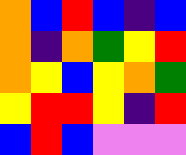[["orange", "blue", "red", "blue", "indigo", "blue"], ["orange", "indigo", "orange", "green", "yellow", "red"], ["orange", "yellow", "blue", "yellow", "orange", "green"], ["yellow", "red", "red", "yellow", "indigo", "red"], ["blue", "red", "blue", "violet", "violet", "violet"]]